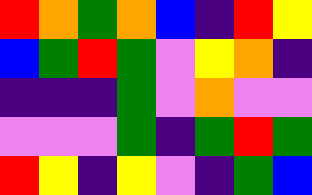[["red", "orange", "green", "orange", "blue", "indigo", "red", "yellow"], ["blue", "green", "red", "green", "violet", "yellow", "orange", "indigo"], ["indigo", "indigo", "indigo", "green", "violet", "orange", "violet", "violet"], ["violet", "violet", "violet", "green", "indigo", "green", "red", "green"], ["red", "yellow", "indigo", "yellow", "violet", "indigo", "green", "blue"]]